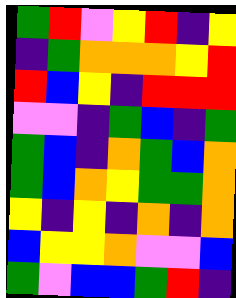[["green", "red", "violet", "yellow", "red", "indigo", "yellow"], ["indigo", "green", "orange", "orange", "orange", "yellow", "red"], ["red", "blue", "yellow", "indigo", "red", "red", "red"], ["violet", "violet", "indigo", "green", "blue", "indigo", "green"], ["green", "blue", "indigo", "orange", "green", "blue", "orange"], ["green", "blue", "orange", "yellow", "green", "green", "orange"], ["yellow", "indigo", "yellow", "indigo", "orange", "indigo", "orange"], ["blue", "yellow", "yellow", "orange", "violet", "violet", "blue"], ["green", "violet", "blue", "blue", "green", "red", "indigo"]]